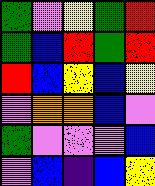[["green", "violet", "yellow", "green", "red"], ["green", "blue", "red", "green", "red"], ["red", "blue", "yellow", "blue", "yellow"], ["violet", "orange", "orange", "blue", "violet"], ["green", "violet", "violet", "violet", "blue"], ["violet", "blue", "indigo", "blue", "yellow"]]